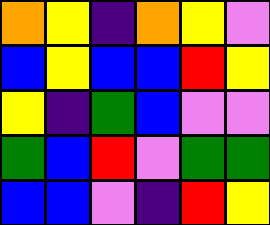[["orange", "yellow", "indigo", "orange", "yellow", "violet"], ["blue", "yellow", "blue", "blue", "red", "yellow"], ["yellow", "indigo", "green", "blue", "violet", "violet"], ["green", "blue", "red", "violet", "green", "green"], ["blue", "blue", "violet", "indigo", "red", "yellow"]]